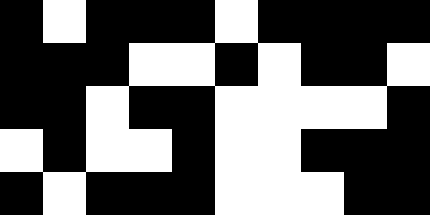[["black", "white", "black", "black", "black", "white", "black", "black", "black", "black"], ["black", "black", "black", "white", "white", "black", "white", "black", "black", "white"], ["black", "black", "white", "black", "black", "white", "white", "white", "white", "black"], ["white", "black", "white", "white", "black", "white", "white", "black", "black", "black"], ["black", "white", "black", "black", "black", "white", "white", "white", "black", "black"]]